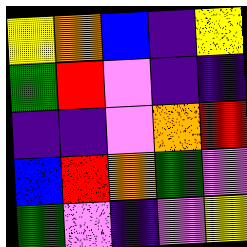[["yellow", "orange", "blue", "indigo", "yellow"], ["green", "red", "violet", "indigo", "indigo"], ["indigo", "indigo", "violet", "orange", "red"], ["blue", "red", "orange", "green", "violet"], ["green", "violet", "indigo", "violet", "yellow"]]